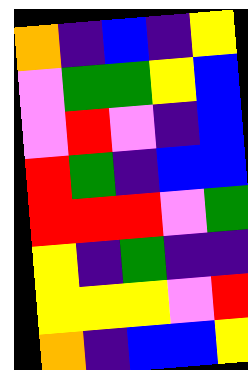[["orange", "indigo", "blue", "indigo", "yellow"], ["violet", "green", "green", "yellow", "blue"], ["violet", "red", "violet", "indigo", "blue"], ["red", "green", "indigo", "blue", "blue"], ["red", "red", "red", "violet", "green"], ["yellow", "indigo", "green", "indigo", "indigo"], ["yellow", "yellow", "yellow", "violet", "red"], ["orange", "indigo", "blue", "blue", "yellow"]]